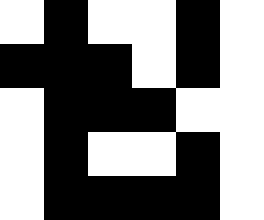[["white", "black", "white", "white", "black", "white"], ["black", "black", "black", "white", "black", "white"], ["white", "black", "black", "black", "white", "white"], ["white", "black", "white", "white", "black", "white"], ["white", "black", "black", "black", "black", "white"]]